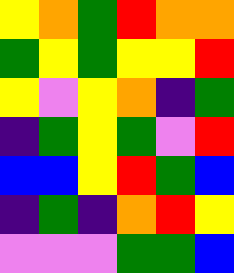[["yellow", "orange", "green", "red", "orange", "orange"], ["green", "yellow", "green", "yellow", "yellow", "red"], ["yellow", "violet", "yellow", "orange", "indigo", "green"], ["indigo", "green", "yellow", "green", "violet", "red"], ["blue", "blue", "yellow", "red", "green", "blue"], ["indigo", "green", "indigo", "orange", "red", "yellow"], ["violet", "violet", "violet", "green", "green", "blue"]]